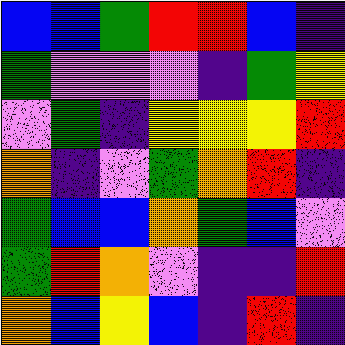[["blue", "blue", "green", "red", "red", "blue", "indigo"], ["green", "violet", "violet", "violet", "indigo", "green", "yellow"], ["violet", "green", "indigo", "yellow", "yellow", "yellow", "red"], ["orange", "indigo", "violet", "green", "orange", "red", "indigo"], ["green", "blue", "blue", "orange", "green", "blue", "violet"], ["green", "red", "orange", "violet", "indigo", "indigo", "red"], ["orange", "blue", "yellow", "blue", "indigo", "red", "indigo"]]